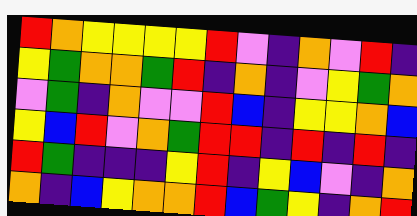[["red", "orange", "yellow", "yellow", "yellow", "yellow", "red", "violet", "indigo", "orange", "violet", "red", "indigo"], ["yellow", "green", "orange", "orange", "green", "red", "indigo", "orange", "indigo", "violet", "yellow", "green", "orange"], ["violet", "green", "indigo", "orange", "violet", "violet", "red", "blue", "indigo", "yellow", "yellow", "orange", "blue"], ["yellow", "blue", "red", "violet", "orange", "green", "red", "red", "indigo", "red", "indigo", "red", "indigo"], ["red", "green", "indigo", "indigo", "indigo", "yellow", "red", "indigo", "yellow", "blue", "violet", "indigo", "orange"], ["orange", "indigo", "blue", "yellow", "orange", "orange", "red", "blue", "green", "yellow", "indigo", "orange", "red"]]